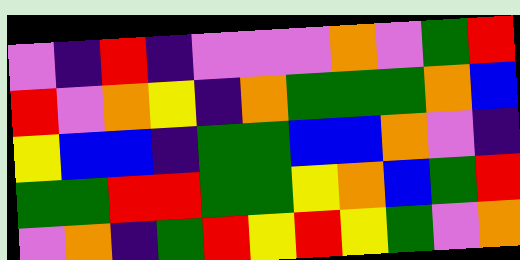[["violet", "indigo", "red", "indigo", "violet", "violet", "violet", "orange", "violet", "green", "red"], ["red", "violet", "orange", "yellow", "indigo", "orange", "green", "green", "green", "orange", "blue"], ["yellow", "blue", "blue", "indigo", "green", "green", "blue", "blue", "orange", "violet", "indigo"], ["green", "green", "red", "red", "green", "green", "yellow", "orange", "blue", "green", "red"], ["violet", "orange", "indigo", "green", "red", "yellow", "red", "yellow", "green", "violet", "orange"]]